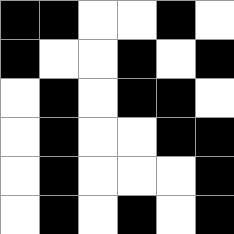[["black", "black", "white", "white", "black", "white"], ["black", "white", "white", "black", "white", "black"], ["white", "black", "white", "black", "black", "white"], ["white", "black", "white", "white", "black", "black"], ["white", "black", "white", "white", "white", "black"], ["white", "black", "white", "black", "white", "black"]]